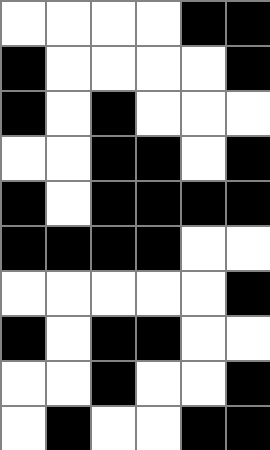[["white", "white", "white", "white", "black", "black"], ["black", "white", "white", "white", "white", "black"], ["black", "white", "black", "white", "white", "white"], ["white", "white", "black", "black", "white", "black"], ["black", "white", "black", "black", "black", "black"], ["black", "black", "black", "black", "white", "white"], ["white", "white", "white", "white", "white", "black"], ["black", "white", "black", "black", "white", "white"], ["white", "white", "black", "white", "white", "black"], ["white", "black", "white", "white", "black", "black"]]